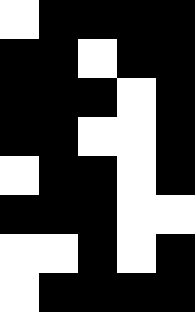[["white", "black", "black", "black", "black"], ["black", "black", "white", "black", "black"], ["black", "black", "black", "white", "black"], ["black", "black", "white", "white", "black"], ["white", "black", "black", "white", "black"], ["black", "black", "black", "white", "white"], ["white", "white", "black", "white", "black"], ["white", "black", "black", "black", "black"]]